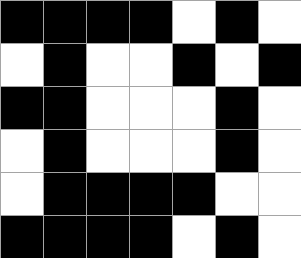[["black", "black", "black", "black", "white", "black", "white"], ["white", "black", "white", "white", "black", "white", "black"], ["black", "black", "white", "white", "white", "black", "white"], ["white", "black", "white", "white", "white", "black", "white"], ["white", "black", "black", "black", "black", "white", "white"], ["black", "black", "black", "black", "white", "black", "white"]]